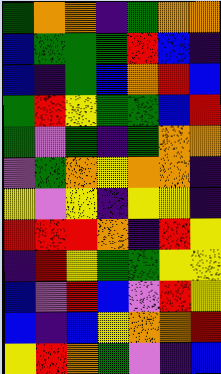[["green", "orange", "orange", "indigo", "green", "orange", "orange"], ["blue", "green", "green", "green", "red", "blue", "indigo"], ["blue", "indigo", "green", "blue", "orange", "red", "blue"], ["green", "red", "yellow", "green", "green", "blue", "red"], ["green", "violet", "green", "indigo", "green", "orange", "orange"], ["violet", "green", "orange", "yellow", "orange", "orange", "indigo"], ["yellow", "violet", "yellow", "indigo", "yellow", "yellow", "indigo"], ["red", "red", "red", "orange", "indigo", "red", "yellow"], ["indigo", "red", "yellow", "green", "green", "yellow", "yellow"], ["blue", "violet", "red", "blue", "violet", "red", "yellow"], ["blue", "indigo", "blue", "yellow", "orange", "orange", "red"], ["yellow", "red", "orange", "green", "violet", "indigo", "blue"]]